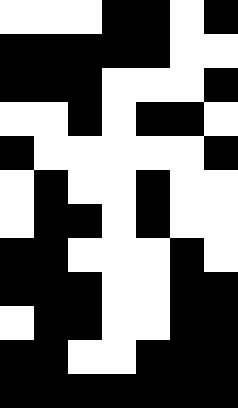[["white", "white", "white", "black", "black", "white", "black"], ["black", "black", "black", "black", "black", "white", "white"], ["black", "black", "black", "white", "white", "white", "black"], ["white", "white", "black", "white", "black", "black", "white"], ["black", "white", "white", "white", "white", "white", "black"], ["white", "black", "white", "white", "black", "white", "white"], ["white", "black", "black", "white", "black", "white", "white"], ["black", "black", "white", "white", "white", "black", "white"], ["black", "black", "black", "white", "white", "black", "black"], ["white", "black", "black", "white", "white", "black", "black"], ["black", "black", "white", "white", "black", "black", "black"], ["black", "black", "black", "black", "black", "black", "black"]]